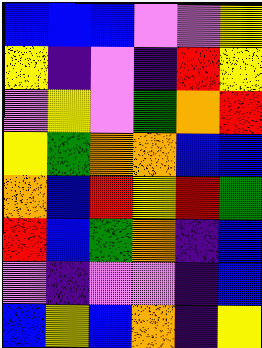[["blue", "blue", "blue", "violet", "violet", "yellow"], ["yellow", "indigo", "violet", "indigo", "red", "yellow"], ["violet", "yellow", "violet", "green", "orange", "red"], ["yellow", "green", "orange", "orange", "blue", "blue"], ["orange", "blue", "red", "yellow", "red", "green"], ["red", "blue", "green", "orange", "indigo", "blue"], ["violet", "indigo", "violet", "violet", "indigo", "blue"], ["blue", "yellow", "blue", "orange", "indigo", "yellow"]]